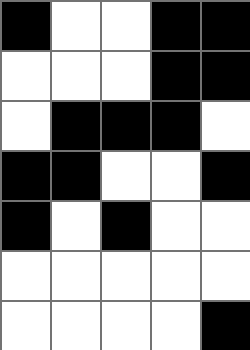[["black", "white", "white", "black", "black"], ["white", "white", "white", "black", "black"], ["white", "black", "black", "black", "white"], ["black", "black", "white", "white", "black"], ["black", "white", "black", "white", "white"], ["white", "white", "white", "white", "white"], ["white", "white", "white", "white", "black"]]